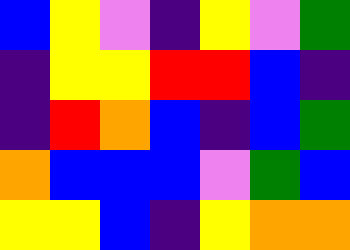[["blue", "yellow", "violet", "indigo", "yellow", "violet", "green"], ["indigo", "yellow", "yellow", "red", "red", "blue", "indigo"], ["indigo", "red", "orange", "blue", "indigo", "blue", "green"], ["orange", "blue", "blue", "blue", "violet", "green", "blue"], ["yellow", "yellow", "blue", "indigo", "yellow", "orange", "orange"]]